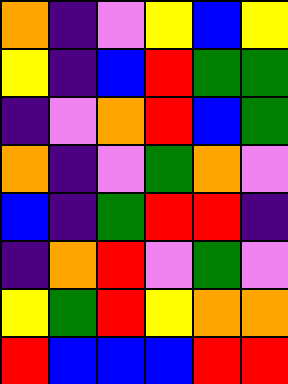[["orange", "indigo", "violet", "yellow", "blue", "yellow"], ["yellow", "indigo", "blue", "red", "green", "green"], ["indigo", "violet", "orange", "red", "blue", "green"], ["orange", "indigo", "violet", "green", "orange", "violet"], ["blue", "indigo", "green", "red", "red", "indigo"], ["indigo", "orange", "red", "violet", "green", "violet"], ["yellow", "green", "red", "yellow", "orange", "orange"], ["red", "blue", "blue", "blue", "red", "red"]]